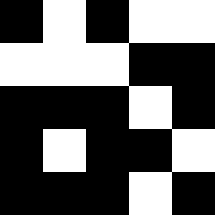[["black", "white", "black", "white", "white"], ["white", "white", "white", "black", "black"], ["black", "black", "black", "white", "black"], ["black", "white", "black", "black", "white"], ["black", "black", "black", "white", "black"]]